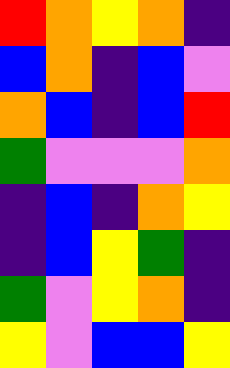[["red", "orange", "yellow", "orange", "indigo"], ["blue", "orange", "indigo", "blue", "violet"], ["orange", "blue", "indigo", "blue", "red"], ["green", "violet", "violet", "violet", "orange"], ["indigo", "blue", "indigo", "orange", "yellow"], ["indigo", "blue", "yellow", "green", "indigo"], ["green", "violet", "yellow", "orange", "indigo"], ["yellow", "violet", "blue", "blue", "yellow"]]